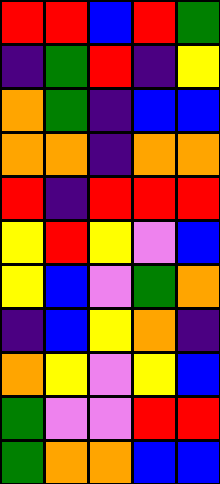[["red", "red", "blue", "red", "green"], ["indigo", "green", "red", "indigo", "yellow"], ["orange", "green", "indigo", "blue", "blue"], ["orange", "orange", "indigo", "orange", "orange"], ["red", "indigo", "red", "red", "red"], ["yellow", "red", "yellow", "violet", "blue"], ["yellow", "blue", "violet", "green", "orange"], ["indigo", "blue", "yellow", "orange", "indigo"], ["orange", "yellow", "violet", "yellow", "blue"], ["green", "violet", "violet", "red", "red"], ["green", "orange", "orange", "blue", "blue"]]